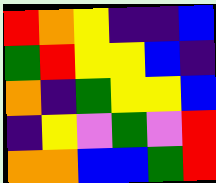[["red", "orange", "yellow", "indigo", "indigo", "blue"], ["green", "red", "yellow", "yellow", "blue", "indigo"], ["orange", "indigo", "green", "yellow", "yellow", "blue"], ["indigo", "yellow", "violet", "green", "violet", "red"], ["orange", "orange", "blue", "blue", "green", "red"]]